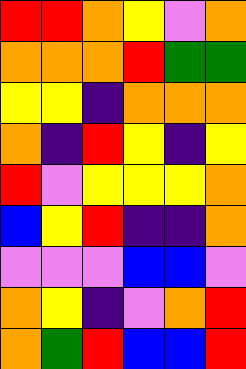[["red", "red", "orange", "yellow", "violet", "orange"], ["orange", "orange", "orange", "red", "green", "green"], ["yellow", "yellow", "indigo", "orange", "orange", "orange"], ["orange", "indigo", "red", "yellow", "indigo", "yellow"], ["red", "violet", "yellow", "yellow", "yellow", "orange"], ["blue", "yellow", "red", "indigo", "indigo", "orange"], ["violet", "violet", "violet", "blue", "blue", "violet"], ["orange", "yellow", "indigo", "violet", "orange", "red"], ["orange", "green", "red", "blue", "blue", "red"]]